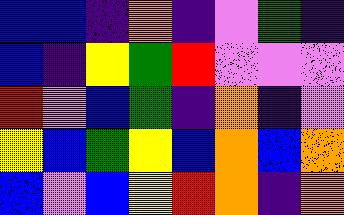[["blue", "blue", "indigo", "orange", "indigo", "violet", "green", "indigo"], ["blue", "indigo", "yellow", "green", "red", "violet", "violet", "violet"], ["red", "violet", "blue", "green", "indigo", "orange", "indigo", "violet"], ["yellow", "blue", "green", "yellow", "blue", "orange", "blue", "orange"], ["blue", "violet", "blue", "yellow", "red", "orange", "indigo", "orange"]]